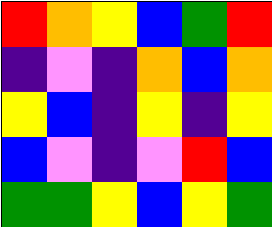[["red", "orange", "yellow", "blue", "green", "red"], ["indigo", "violet", "indigo", "orange", "blue", "orange"], ["yellow", "blue", "indigo", "yellow", "indigo", "yellow"], ["blue", "violet", "indigo", "violet", "red", "blue"], ["green", "green", "yellow", "blue", "yellow", "green"]]